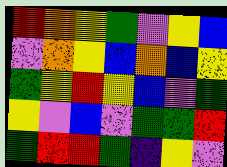[["red", "orange", "yellow", "green", "violet", "yellow", "blue"], ["violet", "orange", "yellow", "blue", "orange", "blue", "yellow"], ["green", "yellow", "red", "yellow", "blue", "violet", "green"], ["yellow", "violet", "blue", "violet", "green", "green", "red"], ["green", "red", "red", "green", "indigo", "yellow", "violet"]]